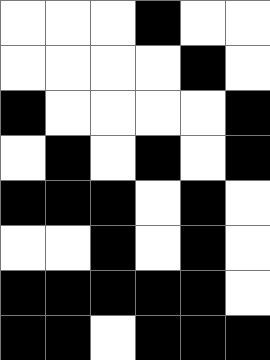[["white", "white", "white", "black", "white", "white"], ["white", "white", "white", "white", "black", "white"], ["black", "white", "white", "white", "white", "black"], ["white", "black", "white", "black", "white", "black"], ["black", "black", "black", "white", "black", "white"], ["white", "white", "black", "white", "black", "white"], ["black", "black", "black", "black", "black", "white"], ["black", "black", "white", "black", "black", "black"]]